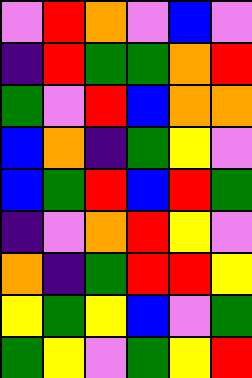[["violet", "red", "orange", "violet", "blue", "violet"], ["indigo", "red", "green", "green", "orange", "red"], ["green", "violet", "red", "blue", "orange", "orange"], ["blue", "orange", "indigo", "green", "yellow", "violet"], ["blue", "green", "red", "blue", "red", "green"], ["indigo", "violet", "orange", "red", "yellow", "violet"], ["orange", "indigo", "green", "red", "red", "yellow"], ["yellow", "green", "yellow", "blue", "violet", "green"], ["green", "yellow", "violet", "green", "yellow", "red"]]